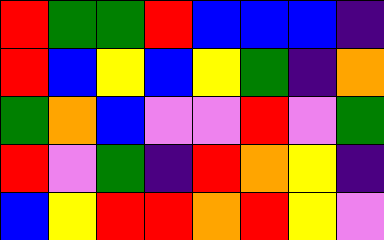[["red", "green", "green", "red", "blue", "blue", "blue", "indigo"], ["red", "blue", "yellow", "blue", "yellow", "green", "indigo", "orange"], ["green", "orange", "blue", "violet", "violet", "red", "violet", "green"], ["red", "violet", "green", "indigo", "red", "orange", "yellow", "indigo"], ["blue", "yellow", "red", "red", "orange", "red", "yellow", "violet"]]